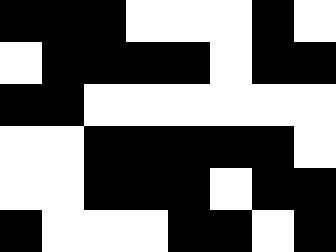[["black", "black", "black", "white", "white", "white", "black", "white"], ["white", "black", "black", "black", "black", "white", "black", "black"], ["black", "black", "white", "white", "white", "white", "white", "white"], ["white", "white", "black", "black", "black", "black", "black", "white"], ["white", "white", "black", "black", "black", "white", "black", "black"], ["black", "white", "white", "white", "black", "black", "white", "black"]]